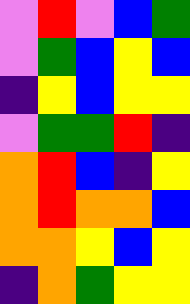[["violet", "red", "violet", "blue", "green"], ["violet", "green", "blue", "yellow", "blue"], ["indigo", "yellow", "blue", "yellow", "yellow"], ["violet", "green", "green", "red", "indigo"], ["orange", "red", "blue", "indigo", "yellow"], ["orange", "red", "orange", "orange", "blue"], ["orange", "orange", "yellow", "blue", "yellow"], ["indigo", "orange", "green", "yellow", "yellow"]]